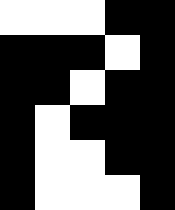[["white", "white", "white", "black", "black"], ["black", "black", "black", "white", "black"], ["black", "black", "white", "black", "black"], ["black", "white", "black", "black", "black"], ["black", "white", "white", "black", "black"], ["black", "white", "white", "white", "black"]]